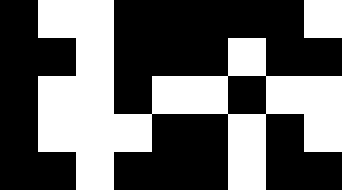[["black", "white", "white", "black", "black", "black", "black", "black", "white"], ["black", "black", "white", "black", "black", "black", "white", "black", "black"], ["black", "white", "white", "black", "white", "white", "black", "white", "white"], ["black", "white", "white", "white", "black", "black", "white", "black", "white"], ["black", "black", "white", "black", "black", "black", "white", "black", "black"]]